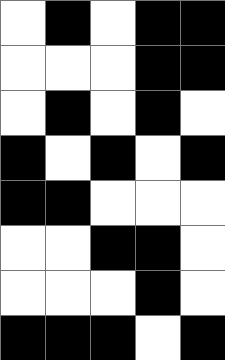[["white", "black", "white", "black", "black"], ["white", "white", "white", "black", "black"], ["white", "black", "white", "black", "white"], ["black", "white", "black", "white", "black"], ["black", "black", "white", "white", "white"], ["white", "white", "black", "black", "white"], ["white", "white", "white", "black", "white"], ["black", "black", "black", "white", "black"]]